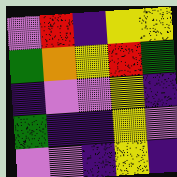[["violet", "red", "indigo", "yellow", "yellow"], ["green", "orange", "yellow", "red", "green"], ["indigo", "violet", "violet", "yellow", "indigo"], ["green", "indigo", "indigo", "yellow", "violet"], ["violet", "violet", "indigo", "yellow", "indigo"]]